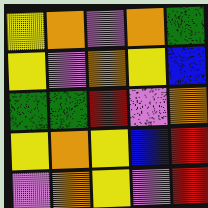[["yellow", "orange", "violet", "orange", "green"], ["yellow", "violet", "orange", "yellow", "blue"], ["green", "green", "red", "violet", "orange"], ["yellow", "orange", "yellow", "blue", "red"], ["violet", "orange", "yellow", "violet", "red"]]